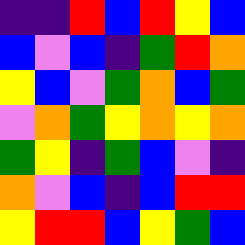[["indigo", "indigo", "red", "blue", "red", "yellow", "blue"], ["blue", "violet", "blue", "indigo", "green", "red", "orange"], ["yellow", "blue", "violet", "green", "orange", "blue", "green"], ["violet", "orange", "green", "yellow", "orange", "yellow", "orange"], ["green", "yellow", "indigo", "green", "blue", "violet", "indigo"], ["orange", "violet", "blue", "indigo", "blue", "red", "red"], ["yellow", "red", "red", "blue", "yellow", "green", "blue"]]